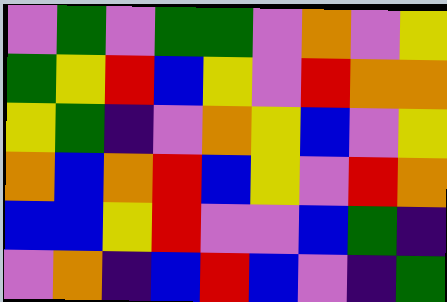[["violet", "green", "violet", "green", "green", "violet", "orange", "violet", "yellow"], ["green", "yellow", "red", "blue", "yellow", "violet", "red", "orange", "orange"], ["yellow", "green", "indigo", "violet", "orange", "yellow", "blue", "violet", "yellow"], ["orange", "blue", "orange", "red", "blue", "yellow", "violet", "red", "orange"], ["blue", "blue", "yellow", "red", "violet", "violet", "blue", "green", "indigo"], ["violet", "orange", "indigo", "blue", "red", "blue", "violet", "indigo", "green"]]